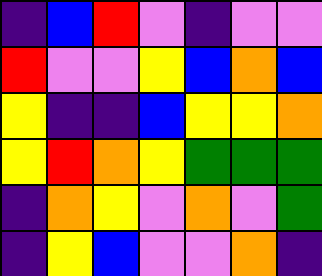[["indigo", "blue", "red", "violet", "indigo", "violet", "violet"], ["red", "violet", "violet", "yellow", "blue", "orange", "blue"], ["yellow", "indigo", "indigo", "blue", "yellow", "yellow", "orange"], ["yellow", "red", "orange", "yellow", "green", "green", "green"], ["indigo", "orange", "yellow", "violet", "orange", "violet", "green"], ["indigo", "yellow", "blue", "violet", "violet", "orange", "indigo"]]